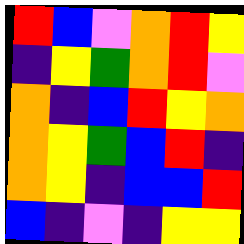[["red", "blue", "violet", "orange", "red", "yellow"], ["indigo", "yellow", "green", "orange", "red", "violet"], ["orange", "indigo", "blue", "red", "yellow", "orange"], ["orange", "yellow", "green", "blue", "red", "indigo"], ["orange", "yellow", "indigo", "blue", "blue", "red"], ["blue", "indigo", "violet", "indigo", "yellow", "yellow"]]